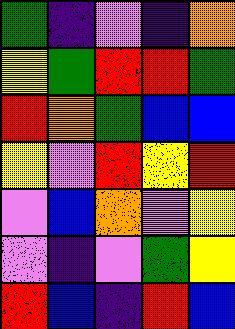[["green", "indigo", "violet", "indigo", "orange"], ["yellow", "green", "red", "red", "green"], ["red", "orange", "green", "blue", "blue"], ["yellow", "violet", "red", "yellow", "red"], ["violet", "blue", "orange", "violet", "yellow"], ["violet", "indigo", "violet", "green", "yellow"], ["red", "blue", "indigo", "red", "blue"]]